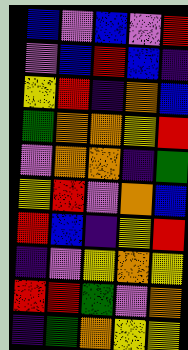[["blue", "violet", "blue", "violet", "red"], ["violet", "blue", "red", "blue", "indigo"], ["yellow", "red", "indigo", "orange", "blue"], ["green", "orange", "orange", "yellow", "red"], ["violet", "orange", "orange", "indigo", "green"], ["yellow", "red", "violet", "orange", "blue"], ["red", "blue", "indigo", "yellow", "red"], ["indigo", "violet", "yellow", "orange", "yellow"], ["red", "red", "green", "violet", "orange"], ["indigo", "green", "orange", "yellow", "yellow"]]